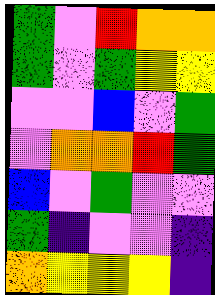[["green", "violet", "red", "orange", "orange"], ["green", "violet", "green", "yellow", "yellow"], ["violet", "violet", "blue", "violet", "green"], ["violet", "orange", "orange", "red", "green"], ["blue", "violet", "green", "violet", "violet"], ["green", "indigo", "violet", "violet", "indigo"], ["orange", "yellow", "yellow", "yellow", "indigo"]]